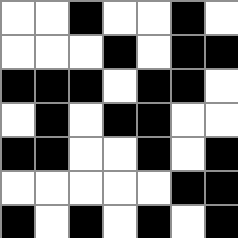[["white", "white", "black", "white", "white", "black", "white"], ["white", "white", "white", "black", "white", "black", "black"], ["black", "black", "black", "white", "black", "black", "white"], ["white", "black", "white", "black", "black", "white", "white"], ["black", "black", "white", "white", "black", "white", "black"], ["white", "white", "white", "white", "white", "black", "black"], ["black", "white", "black", "white", "black", "white", "black"]]